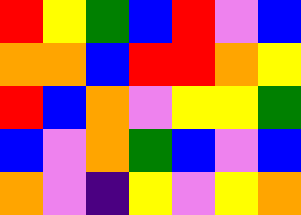[["red", "yellow", "green", "blue", "red", "violet", "blue"], ["orange", "orange", "blue", "red", "red", "orange", "yellow"], ["red", "blue", "orange", "violet", "yellow", "yellow", "green"], ["blue", "violet", "orange", "green", "blue", "violet", "blue"], ["orange", "violet", "indigo", "yellow", "violet", "yellow", "orange"]]